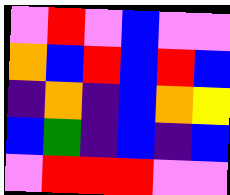[["violet", "red", "violet", "blue", "violet", "violet"], ["orange", "blue", "red", "blue", "red", "blue"], ["indigo", "orange", "indigo", "blue", "orange", "yellow"], ["blue", "green", "indigo", "blue", "indigo", "blue"], ["violet", "red", "red", "red", "violet", "violet"]]